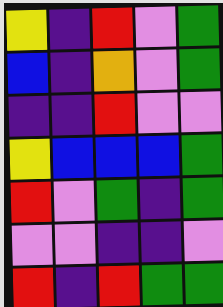[["yellow", "indigo", "red", "violet", "green"], ["blue", "indigo", "orange", "violet", "green"], ["indigo", "indigo", "red", "violet", "violet"], ["yellow", "blue", "blue", "blue", "green"], ["red", "violet", "green", "indigo", "green"], ["violet", "violet", "indigo", "indigo", "violet"], ["red", "indigo", "red", "green", "green"]]